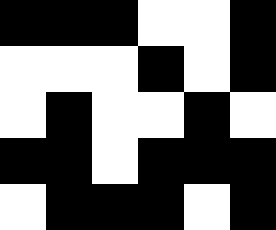[["black", "black", "black", "white", "white", "black"], ["white", "white", "white", "black", "white", "black"], ["white", "black", "white", "white", "black", "white"], ["black", "black", "white", "black", "black", "black"], ["white", "black", "black", "black", "white", "black"]]